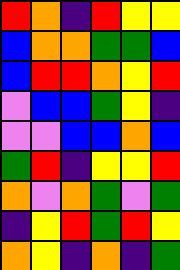[["red", "orange", "indigo", "red", "yellow", "yellow"], ["blue", "orange", "orange", "green", "green", "blue"], ["blue", "red", "red", "orange", "yellow", "red"], ["violet", "blue", "blue", "green", "yellow", "indigo"], ["violet", "violet", "blue", "blue", "orange", "blue"], ["green", "red", "indigo", "yellow", "yellow", "red"], ["orange", "violet", "orange", "green", "violet", "green"], ["indigo", "yellow", "red", "green", "red", "yellow"], ["orange", "yellow", "indigo", "orange", "indigo", "green"]]